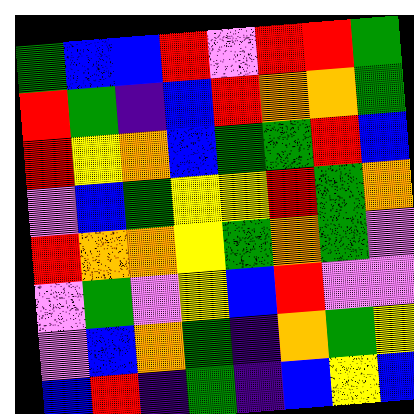[["green", "blue", "blue", "red", "violet", "red", "red", "green"], ["red", "green", "indigo", "blue", "red", "orange", "orange", "green"], ["red", "yellow", "orange", "blue", "green", "green", "red", "blue"], ["violet", "blue", "green", "yellow", "yellow", "red", "green", "orange"], ["red", "orange", "orange", "yellow", "green", "orange", "green", "violet"], ["violet", "green", "violet", "yellow", "blue", "red", "violet", "violet"], ["violet", "blue", "orange", "green", "indigo", "orange", "green", "yellow"], ["blue", "red", "indigo", "green", "indigo", "blue", "yellow", "blue"]]